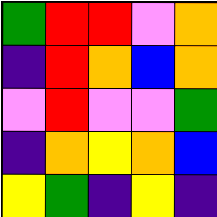[["green", "red", "red", "violet", "orange"], ["indigo", "red", "orange", "blue", "orange"], ["violet", "red", "violet", "violet", "green"], ["indigo", "orange", "yellow", "orange", "blue"], ["yellow", "green", "indigo", "yellow", "indigo"]]